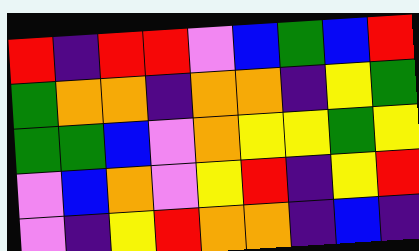[["red", "indigo", "red", "red", "violet", "blue", "green", "blue", "red"], ["green", "orange", "orange", "indigo", "orange", "orange", "indigo", "yellow", "green"], ["green", "green", "blue", "violet", "orange", "yellow", "yellow", "green", "yellow"], ["violet", "blue", "orange", "violet", "yellow", "red", "indigo", "yellow", "red"], ["violet", "indigo", "yellow", "red", "orange", "orange", "indigo", "blue", "indigo"]]